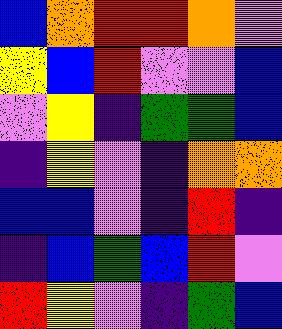[["blue", "orange", "red", "red", "orange", "violet"], ["yellow", "blue", "red", "violet", "violet", "blue"], ["violet", "yellow", "indigo", "green", "green", "blue"], ["indigo", "yellow", "violet", "indigo", "orange", "orange"], ["blue", "blue", "violet", "indigo", "red", "indigo"], ["indigo", "blue", "green", "blue", "red", "violet"], ["red", "yellow", "violet", "indigo", "green", "blue"]]